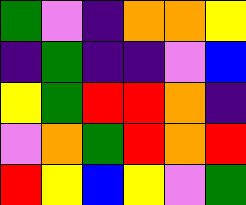[["green", "violet", "indigo", "orange", "orange", "yellow"], ["indigo", "green", "indigo", "indigo", "violet", "blue"], ["yellow", "green", "red", "red", "orange", "indigo"], ["violet", "orange", "green", "red", "orange", "red"], ["red", "yellow", "blue", "yellow", "violet", "green"]]